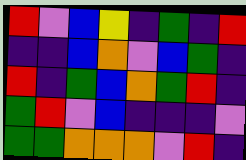[["red", "violet", "blue", "yellow", "indigo", "green", "indigo", "red"], ["indigo", "indigo", "blue", "orange", "violet", "blue", "green", "indigo"], ["red", "indigo", "green", "blue", "orange", "green", "red", "indigo"], ["green", "red", "violet", "blue", "indigo", "indigo", "indigo", "violet"], ["green", "green", "orange", "orange", "orange", "violet", "red", "indigo"]]